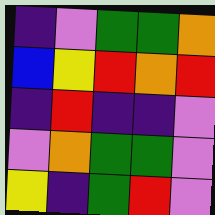[["indigo", "violet", "green", "green", "orange"], ["blue", "yellow", "red", "orange", "red"], ["indigo", "red", "indigo", "indigo", "violet"], ["violet", "orange", "green", "green", "violet"], ["yellow", "indigo", "green", "red", "violet"]]